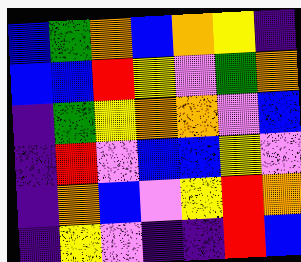[["blue", "green", "orange", "blue", "orange", "yellow", "indigo"], ["blue", "blue", "red", "yellow", "violet", "green", "orange"], ["indigo", "green", "yellow", "orange", "orange", "violet", "blue"], ["indigo", "red", "violet", "blue", "blue", "yellow", "violet"], ["indigo", "orange", "blue", "violet", "yellow", "red", "orange"], ["indigo", "yellow", "violet", "indigo", "indigo", "red", "blue"]]